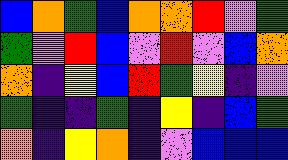[["blue", "orange", "green", "blue", "orange", "orange", "red", "violet", "green"], ["green", "violet", "red", "blue", "violet", "red", "violet", "blue", "orange"], ["orange", "indigo", "yellow", "blue", "red", "green", "yellow", "indigo", "violet"], ["green", "indigo", "indigo", "green", "indigo", "yellow", "indigo", "blue", "green"], ["orange", "indigo", "yellow", "orange", "indigo", "violet", "blue", "blue", "blue"]]